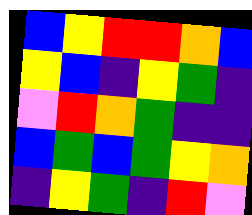[["blue", "yellow", "red", "red", "orange", "blue"], ["yellow", "blue", "indigo", "yellow", "green", "indigo"], ["violet", "red", "orange", "green", "indigo", "indigo"], ["blue", "green", "blue", "green", "yellow", "orange"], ["indigo", "yellow", "green", "indigo", "red", "violet"]]